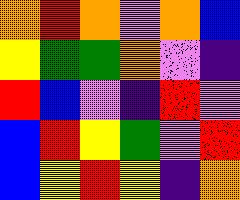[["orange", "red", "orange", "violet", "orange", "blue"], ["yellow", "green", "green", "orange", "violet", "indigo"], ["red", "blue", "violet", "indigo", "red", "violet"], ["blue", "red", "yellow", "green", "violet", "red"], ["blue", "yellow", "red", "yellow", "indigo", "orange"]]